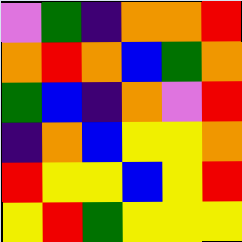[["violet", "green", "indigo", "orange", "orange", "red"], ["orange", "red", "orange", "blue", "green", "orange"], ["green", "blue", "indigo", "orange", "violet", "red"], ["indigo", "orange", "blue", "yellow", "yellow", "orange"], ["red", "yellow", "yellow", "blue", "yellow", "red"], ["yellow", "red", "green", "yellow", "yellow", "yellow"]]